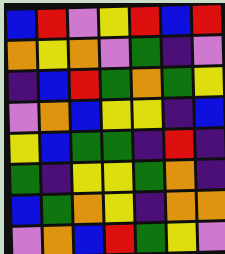[["blue", "red", "violet", "yellow", "red", "blue", "red"], ["orange", "yellow", "orange", "violet", "green", "indigo", "violet"], ["indigo", "blue", "red", "green", "orange", "green", "yellow"], ["violet", "orange", "blue", "yellow", "yellow", "indigo", "blue"], ["yellow", "blue", "green", "green", "indigo", "red", "indigo"], ["green", "indigo", "yellow", "yellow", "green", "orange", "indigo"], ["blue", "green", "orange", "yellow", "indigo", "orange", "orange"], ["violet", "orange", "blue", "red", "green", "yellow", "violet"]]